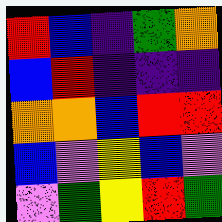[["red", "blue", "indigo", "green", "orange"], ["blue", "red", "indigo", "indigo", "indigo"], ["orange", "orange", "blue", "red", "red"], ["blue", "violet", "yellow", "blue", "violet"], ["violet", "green", "yellow", "red", "green"]]